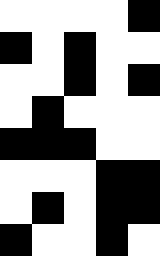[["white", "white", "white", "white", "black"], ["black", "white", "black", "white", "white"], ["white", "white", "black", "white", "black"], ["white", "black", "white", "white", "white"], ["black", "black", "black", "white", "white"], ["white", "white", "white", "black", "black"], ["white", "black", "white", "black", "black"], ["black", "white", "white", "black", "white"]]